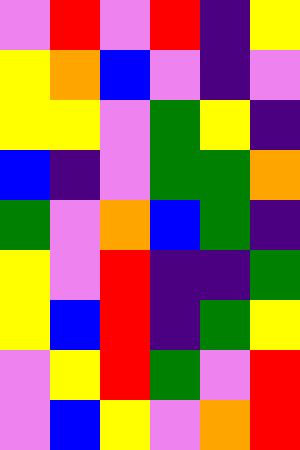[["violet", "red", "violet", "red", "indigo", "yellow"], ["yellow", "orange", "blue", "violet", "indigo", "violet"], ["yellow", "yellow", "violet", "green", "yellow", "indigo"], ["blue", "indigo", "violet", "green", "green", "orange"], ["green", "violet", "orange", "blue", "green", "indigo"], ["yellow", "violet", "red", "indigo", "indigo", "green"], ["yellow", "blue", "red", "indigo", "green", "yellow"], ["violet", "yellow", "red", "green", "violet", "red"], ["violet", "blue", "yellow", "violet", "orange", "red"]]